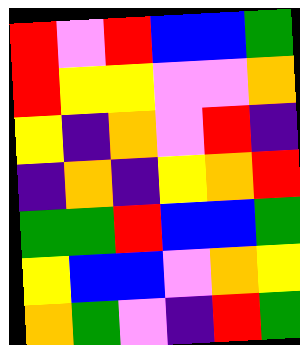[["red", "violet", "red", "blue", "blue", "green"], ["red", "yellow", "yellow", "violet", "violet", "orange"], ["yellow", "indigo", "orange", "violet", "red", "indigo"], ["indigo", "orange", "indigo", "yellow", "orange", "red"], ["green", "green", "red", "blue", "blue", "green"], ["yellow", "blue", "blue", "violet", "orange", "yellow"], ["orange", "green", "violet", "indigo", "red", "green"]]